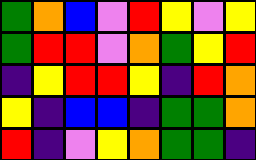[["green", "orange", "blue", "violet", "red", "yellow", "violet", "yellow"], ["green", "red", "red", "violet", "orange", "green", "yellow", "red"], ["indigo", "yellow", "red", "red", "yellow", "indigo", "red", "orange"], ["yellow", "indigo", "blue", "blue", "indigo", "green", "green", "orange"], ["red", "indigo", "violet", "yellow", "orange", "green", "green", "indigo"]]